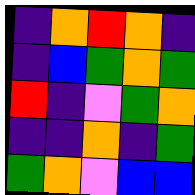[["indigo", "orange", "red", "orange", "indigo"], ["indigo", "blue", "green", "orange", "green"], ["red", "indigo", "violet", "green", "orange"], ["indigo", "indigo", "orange", "indigo", "green"], ["green", "orange", "violet", "blue", "blue"]]